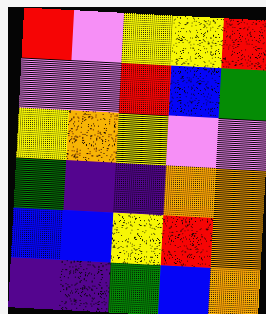[["red", "violet", "yellow", "yellow", "red"], ["violet", "violet", "red", "blue", "green"], ["yellow", "orange", "yellow", "violet", "violet"], ["green", "indigo", "indigo", "orange", "orange"], ["blue", "blue", "yellow", "red", "orange"], ["indigo", "indigo", "green", "blue", "orange"]]